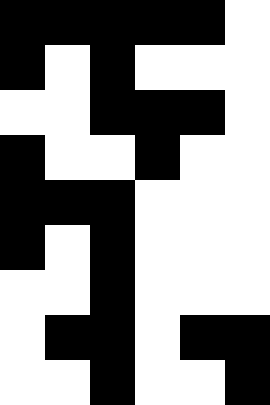[["black", "black", "black", "black", "black", "white"], ["black", "white", "black", "white", "white", "white"], ["white", "white", "black", "black", "black", "white"], ["black", "white", "white", "black", "white", "white"], ["black", "black", "black", "white", "white", "white"], ["black", "white", "black", "white", "white", "white"], ["white", "white", "black", "white", "white", "white"], ["white", "black", "black", "white", "black", "black"], ["white", "white", "black", "white", "white", "black"]]